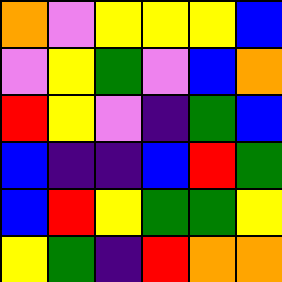[["orange", "violet", "yellow", "yellow", "yellow", "blue"], ["violet", "yellow", "green", "violet", "blue", "orange"], ["red", "yellow", "violet", "indigo", "green", "blue"], ["blue", "indigo", "indigo", "blue", "red", "green"], ["blue", "red", "yellow", "green", "green", "yellow"], ["yellow", "green", "indigo", "red", "orange", "orange"]]